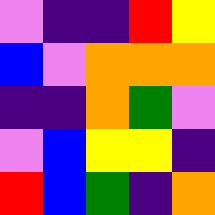[["violet", "indigo", "indigo", "red", "yellow"], ["blue", "violet", "orange", "orange", "orange"], ["indigo", "indigo", "orange", "green", "violet"], ["violet", "blue", "yellow", "yellow", "indigo"], ["red", "blue", "green", "indigo", "orange"]]